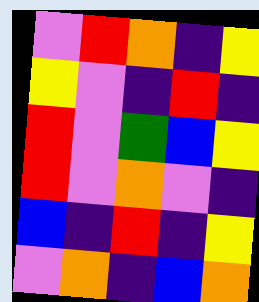[["violet", "red", "orange", "indigo", "yellow"], ["yellow", "violet", "indigo", "red", "indigo"], ["red", "violet", "green", "blue", "yellow"], ["red", "violet", "orange", "violet", "indigo"], ["blue", "indigo", "red", "indigo", "yellow"], ["violet", "orange", "indigo", "blue", "orange"]]